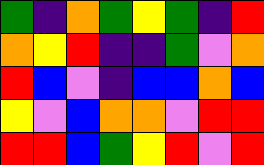[["green", "indigo", "orange", "green", "yellow", "green", "indigo", "red"], ["orange", "yellow", "red", "indigo", "indigo", "green", "violet", "orange"], ["red", "blue", "violet", "indigo", "blue", "blue", "orange", "blue"], ["yellow", "violet", "blue", "orange", "orange", "violet", "red", "red"], ["red", "red", "blue", "green", "yellow", "red", "violet", "red"]]